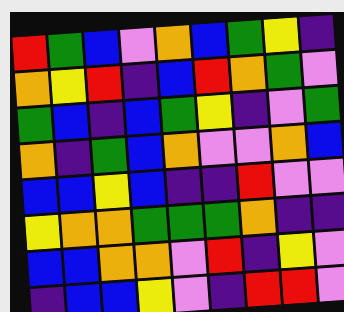[["red", "green", "blue", "violet", "orange", "blue", "green", "yellow", "indigo"], ["orange", "yellow", "red", "indigo", "blue", "red", "orange", "green", "violet"], ["green", "blue", "indigo", "blue", "green", "yellow", "indigo", "violet", "green"], ["orange", "indigo", "green", "blue", "orange", "violet", "violet", "orange", "blue"], ["blue", "blue", "yellow", "blue", "indigo", "indigo", "red", "violet", "violet"], ["yellow", "orange", "orange", "green", "green", "green", "orange", "indigo", "indigo"], ["blue", "blue", "orange", "orange", "violet", "red", "indigo", "yellow", "violet"], ["indigo", "blue", "blue", "yellow", "violet", "indigo", "red", "red", "violet"]]